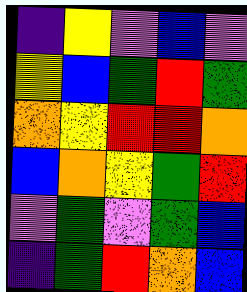[["indigo", "yellow", "violet", "blue", "violet"], ["yellow", "blue", "green", "red", "green"], ["orange", "yellow", "red", "red", "orange"], ["blue", "orange", "yellow", "green", "red"], ["violet", "green", "violet", "green", "blue"], ["indigo", "green", "red", "orange", "blue"]]